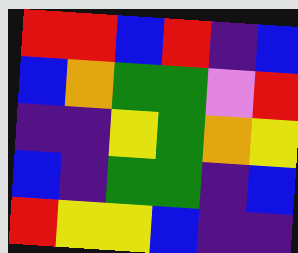[["red", "red", "blue", "red", "indigo", "blue"], ["blue", "orange", "green", "green", "violet", "red"], ["indigo", "indigo", "yellow", "green", "orange", "yellow"], ["blue", "indigo", "green", "green", "indigo", "blue"], ["red", "yellow", "yellow", "blue", "indigo", "indigo"]]